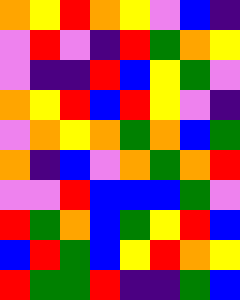[["orange", "yellow", "red", "orange", "yellow", "violet", "blue", "indigo"], ["violet", "red", "violet", "indigo", "red", "green", "orange", "yellow"], ["violet", "indigo", "indigo", "red", "blue", "yellow", "green", "violet"], ["orange", "yellow", "red", "blue", "red", "yellow", "violet", "indigo"], ["violet", "orange", "yellow", "orange", "green", "orange", "blue", "green"], ["orange", "indigo", "blue", "violet", "orange", "green", "orange", "red"], ["violet", "violet", "red", "blue", "blue", "blue", "green", "violet"], ["red", "green", "orange", "blue", "green", "yellow", "red", "blue"], ["blue", "red", "green", "blue", "yellow", "red", "orange", "yellow"], ["red", "green", "green", "red", "indigo", "indigo", "green", "blue"]]